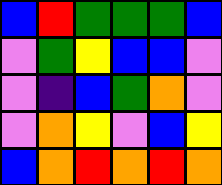[["blue", "red", "green", "green", "green", "blue"], ["violet", "green", "yellow", "blue", "blue", "violet"], ["violet", "indigo", "blue", "green", "orange", "violet"], ["violet", "orange", "yellow", "violet", "blue", "yellow"], ["blue", "orange", "red", "orange", "red", "orange"]]